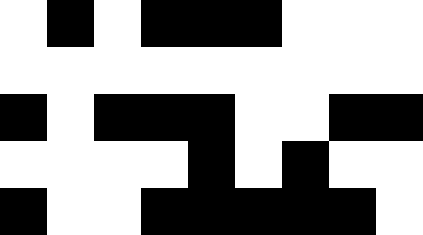[["white", "black", "white", "black", "black", "black", "white", "white", "white"], ["white", "white", "white", "white", "white", "white", "white", "white", "white"], ["black", "white", "black", "black", "black", "white", "white", "black", "black"], ["white", "white", "white", "white", "black", "white", "black", "white", "white"], ["black", "white", "white", "black", "black", "black", "black", "black", "white"]]